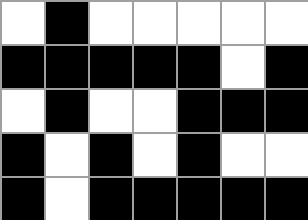[["white", "black", "white", "white", "white", "white", "white"], ["black", "black", "black", "black", "black", "white", "black"], ["white", "black", "white", "white", "black", "black", "black"], ["black", "white", "black", "white", "black", "white", "white"], ["black", "white", "black", "black", "black", "black", "black"]]